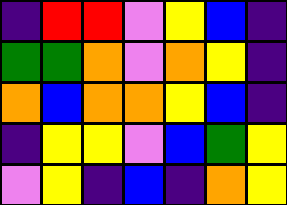[["indigo", "red", "red", "violet", "yellow", "blue", "indigo"], ["green", "green", "orange", "violet", "orange", "yellow", "indigo"], ["orange", "blue", "orange", "orange", "yellow", "blue", "indigo"], ["indigo", "yellow", "yellow", "violet", "blue", "green", "yellow"], ["violet", "yellow", "indigo", "blue", "indigo", "orange", "yellow"]]